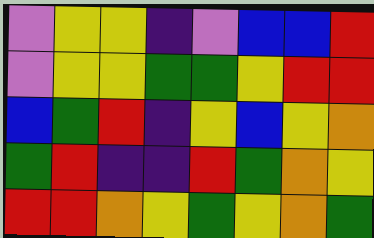[["violet", "yellow", "yellow", "indigo", "violet", "blue", "blue", "red"], ["violet", "yellow", "yellow", "green", "green", "yellow", "red", "red"], ["blue", "green", "red", "indigo", "yellow", "blue", "yellow", "orange"], ["green", "red", "indigo", "indigo", "red", "green", "orange", "yellow"], ["red", "red", "orange", "yellow", "green", "yellow", "orange", "green"]]